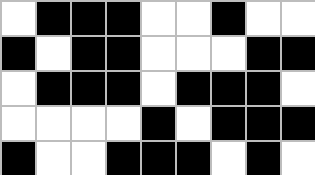[["white", "black", "black", "black", "white", "white", "black", "white", "white"], ["black", "white", "black", "black", "white", "white", "white", "black", "black"], ["white", "black", "black", "black", "white", "black", "black", "black", "white"], ["white", "white", "white", "white", "black", "white", "black", "black", "black"], ["black", "white", "white", "black", "black", "black", "white", "black", "white"]]